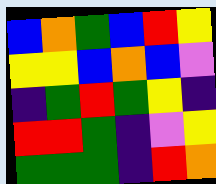[["blue", "orange", "green", "blue", "red", "yellow"], ["yellow", "yellow", "blue", "orange", "blue", "violet"], ["indigo", "green", "red", "green", "yellow", "indigo"], ["red", "red", "green", "indigo", "violet", "yellow"], ["green", "green", "green", "indigo", "red", "orange"]]